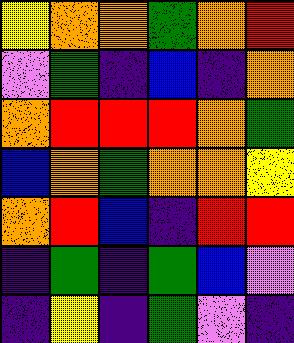[["yellow", "orange", "orange", "green", "orange", "red"], ["violet", "green", "indigo", "blue", "indigo", "orange"], ["orange", "red", "red", "red", "orange", "green"], ["blue", "orange", "green", "orange", "orange", "yellow"], ["orange", "red", "blue", "indigo", "red", "red"], ["indigo", "green", "indigo", "green", "blue", "violet"], ["indigo", "yellow", "indigo", "green", "violet", "indigo"]]